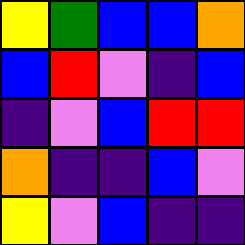[["yellow", "green", "blue", "blue", "orange"], ["blue", "red", "violet", "indigo", "blue"], ["indigo", "violet", "blue", "red", "red"], ["orange", "indigo", "indigo", "blue", "violet"], ["yellow", "violet", "blue", "indigo", "indigo"]]